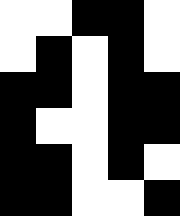[["white", "white", "black", "black", "white"], ["white", "black", "white", "black", "white"], ["black", "black", "white", "black", "black"], ["black", "white", "white", "black", "black"], ["black", "black", "white", "black", "white"], ["black", "black", "white", "white", "black"]]